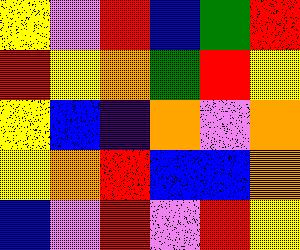[["yellow", "violet", "red", "blue", "green", "red"], ["red", "yellow", "orange", "green", "red", "yellow"], ["yellow", "blue", "indigo", "orange", "violet", "orange"], ["yellow", "orange", "red", "blue", "blue", "orange"], ["blue", "violet", "red", "violet", "red", "yellow"]]